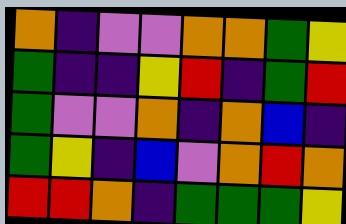[["orange", "indigo", "violet", "violet", "orange", "orange", "green", "yellow"], ["green", "indigo", "indigo", "yellow", "red", "indigo", "green", "red"], ["green", "violet", "violet", "orange", "indigo", "orange", "blue", "indigo"], ["green", "yellow", "indigo", "blue", "violet", "orange", "red", "orange"], ["red", "red", "orange", "indigo", "green", "green", "green", "yellow"]]